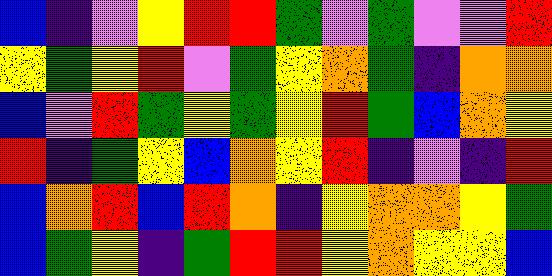[["blue", "indigo", "violet", "yellow", "red", "red", "green", "violet", "green", "violet", "violet", "red"], ["yellow", "green", "yellow", "red", "violet", "green", "yellow", "orange", "green", "indigo", "orange", "orange"], ["blue", "violet", "red", "green", "yellow", "green", "yellow", "red", "green", "blue", "orange", "yellow"], ["red", "indigo", "green", "yellow", "blue", "orange", "yellow", "red", "indigo", "violet", "indigo", "red"], ["blue", "orange", "red", "blue", "red", "orange", "indigo", "yellow", "orange", "orange", "yellow", "green"], ["blue", "green", "yellow", "indigo", "green", "red", "red", "yellow", "orange", "yellow", "yellow", "blue"]]